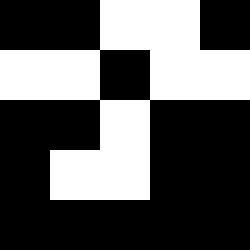[["black", "black", "white", "white", "black"], ["white", "white", "black", "white", "white"], ["black", "black", "white", "black", "black"], ["black", "white", "white", "black", "black"], ["black", "black", "black", "black", "black"]]